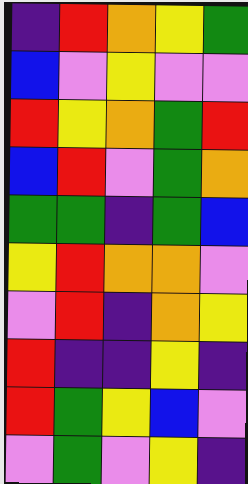[["indigo", "red", "orange", "yellow", "green"], ["blue", "violet", "yellow", "violet", "violet"], ["red", "yellow", "orange", "green", "red"], ["blue", "red", "violet", "green", "orange"], ["green", "green", "indigo", "green", "blue"], ["yellow", "red", "orange", "orange", "violet"], ["violet", "red", "indigo", "orange", "yellow"], ["red", "indigo", "indigo", "yellow", "indigo"], ["red", "green", "yellow", "blue", "violet"], ["violet", "green", "violet", "yellow", "indigo"]]